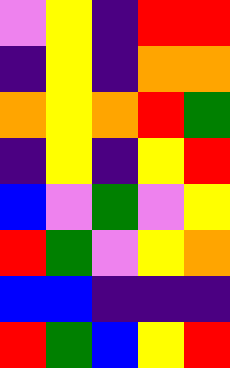[["violet", "yellow", "indigo", "red", "red"], ["indigo", "yellow", "indigo", "orange", "orange"], ["orange", "yellow", "orange", "red", "green"], ["indigo", "yellow", "indigo", "yellow", "red"], ["blue", "violet", "green", "violet", "yellow"], ["red", "green", "violet", "yellow", "orange"], ["blue", "blue", "indigo", "indigo", "indigo"], ["red", "green", "blue", "yellow", "red"]]